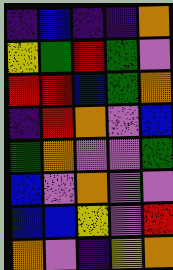[["indigo", "blue", "indigo", "indigo", "orange"], ["yellow", "green", "red", "green", "violet"], ["red", "red", "blue", "green", "orange"], ["indigo", "red", "orange", "violet", "blue"], ["green", "orange", "violet", "violet", "green"], ["blue", "violet", "orange", "violet", "violet"], ["blue", "blue", "yellow", "violet", "red"], ["orange", "violet", "indigo", "yellow", "orange"]]